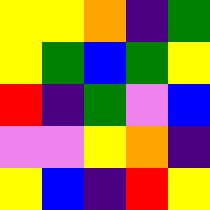[["yellow", "yellow", "orange", "indigo", "green"], ["yellow", "green", "blue", "green", "yellow"], ["red", "indigo", "green", "violet", "blue"], ["violet", "violet", "yellow", "orange", "indigo"], ["yellow", "blue", "indigo", "red", "yellow"]]